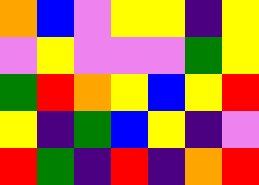[["orange", "blue", "violet", "yellow", "yellow", "indigo", "yellow"], ["violet", "yellow", "violet", "violet", "violet", "green", "yellow"], ["green", "red", "orange", "yellow", "blue", "yellow", "red"], ["yellow", "indigo", "green", "blue", "yellow", "indigo", "violet"], ["red", "green", "indigo", "red", "indigo", "orange", "red"]]